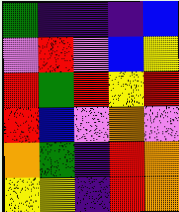[["green", "indigo", "indigo", "indigo", "blue"], ["violet", "red", "violet", "blue", "yellow"], ["red", "green", "red", "yellow", "red"], ["red", "blue", "violet", "orange", "violet"], ["orange", "green", "indigo", "red", "orange"], ["yellow", "yellow", "indigo", "red", "orange"]]